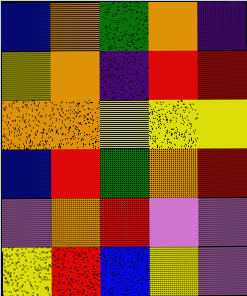[["blue", "orange", "green", "orange", "indigo"], ["yellow", "orange", "indigo", "red", "red"], ["orange", "orange", "yellow", "yellow", "yellow"], ["blue", "red", "green", "orange", "red"], ["violet", "orange", "red", "violet", "violet"], ["yellow", "red", "blue", "yellow", "violet"]]